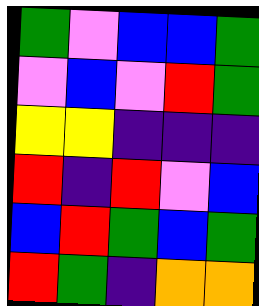[["green", "violet", "blue", "blue", "green"], ["violet", "blue", "violet", "red", "green"], ["yellow", "yellow", "indigo", "indigo", "indigo"], ["red", "indigo", "red", "violet", "blue"], ["blue", "red", "green", "blue", "green"], ["red", "green", "indigo", "orange", "orange"]]